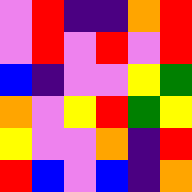[["violet", "red", "indigo", "indigo", "orange", "red"], ["violet", "red", "violet", "red", "violet", "red"], ["blue", "indigo", "violet", "violet", "yellow", "green"], ["orange", "violet", "yellow", "red", "green", "yellow"], ["yellow", "violet", "violet", "orange", "indigo", "red"], ["red", "blue", "violet", "blue", "indigo", "orange"]]